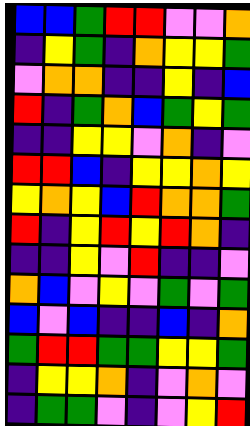[["blue", "blue", "green", "red", "red", "violet", "violet", "orange"], ["indigo", "yellow", "green", "indigo", "orange", "yellow", "yellow", "green"], ["violet", "orange", "orange", "indigo", "indigo", "yellow", "indigo", "blue"], ["red", "indigo", "green", "orange", "blue", "green", "yellow", "green"], ["indigo", "indigo", "yellow", "yellow", "violet", "orange", "indigo", "violet"], ["red", "red", "blue", "indigo", "yellow", "yellow", "orange", "yellow"], ["yellow", "orange", "yellow", "blue", "red", "orange", "orange", "green"], ["red", "indigo", "yellow", "red", "yellow", "red", "orange", "indigo"], ["indigo", "indigo", "yellow", "violet", "red", "indigo", "indigo", "violet"], ["orange", "blue", "violet", "yellow", "violet", "green", "violet", "green"], ["blue", "violet", "blue", "indigo", "indigo", "blue", "indigo", "orange"], ["green", "red", "red", "green", "green", "yellow", "yellow", "green"], ["indigo", "yellow", "yellow", "orange", "indigo", "violet", "orange", "violet"], ["indigo", "green", "green", "violet", "indigo", "violet", "yellow", "red"]]